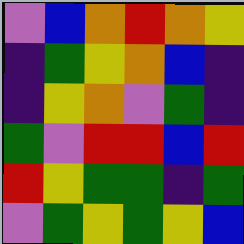[["violet", "blue", "orange", "red", "orange", "yellow"], ["indigo", "green", "yellow", "orange", "blue", "indigo"], ["indigo", "yellow", "orange", "violet", "green", "indigo"], ["green", "violet", "red", "red", "blue", "red"], ["red", "yellow", "green", "green", "indigo", "green"], ["violet", "green", "yellow", "green", "yellow", "blue"]]